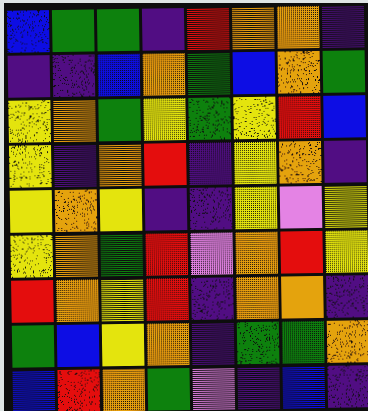[["blue", "green", "green", "indigo", "red", "orange", "orange", "indigo"], ["indigo", "indigo", "blue", "orange", "green", "blue", "orange", "green"], ["yellow", "orange", "green", "yellow", "green", "yellow", "red", "blue"], ["yellow", "indigo", "orange", "red", "indigo", "yellow", "orange", "indigo"], ["yellow", "orange", "yellow", "indigo", "indigo", "yellow", "violet", "yellow"], ["yellow", "orange", "green", "red", "violet", "orange", "red", "yellow"], ["red", "orange", "yellow", "red", "indigo", "orange", "orange", "indigo"], ["green", "blue", "yellow", "orange", "indigo", "green", "green", "orange"], ["blue", "red", "orange", "green", "violet", "indigo", "blue", "indigo"]]